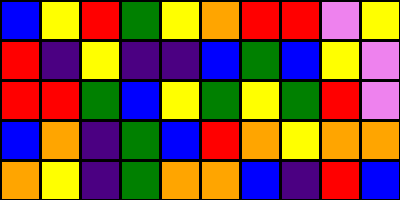[["blue", "yellow", "red", "green", "yellow", "orange", "red", "red", "violet", "yellow"], ["red", "indigo", "yellow", "indigo", "indigo", "blue", "green", "blue", "yellow", "violet"], ["red", "red", "green", "blue", "yellow", "green", "yellow", "green", "red", "violet"], ["blue", "orange", "indigo", "green", "blue", "red", "orange", "yellow", "orange", "orange"], ["orange", "yellow", "indigo", "green", "orange", "orange", "blue", "indigo", "red", "blue"]]